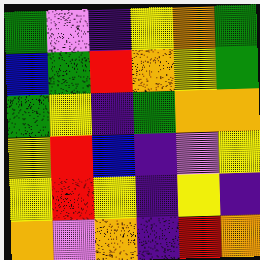[["green", "violet", "indigo", "yellow", "orange", "green"], ["blue", "green", "red", "orange", "yellow", "green"], ["green", "yellow", "indigo", "green", "orange", "orange"], ["yellow", "red", "blue", "indigo", "violet", "yellow"], ["yellow", "red", "yellow", "indigo", "yellow", "indigo"], ["orange", "violet", "orange", "indigo", "red", "orange"]]